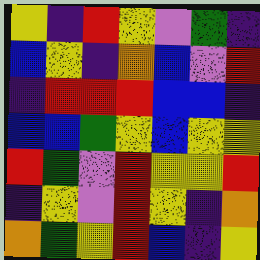[["yellow", "indigo", "red", "yellow", "violet", "green", "indigo"], ["blue", "yellow", "indigo", "orange", "blue", "violet", "red"], ["indigo", "red", "red", "red", "blue", "blue", "indigo"], ["blue", "blue", "green", "yellow", "blue", "yellow", "yellow"], ["red", "green", "violet", "red", "yellow", "yellow", "red"], ["indigo", "yellow", "violet", "red", "yellow", "indigo", "orange"], ["orange", "green", "yellow", "red", "blue", "indigo", "yellow"]]